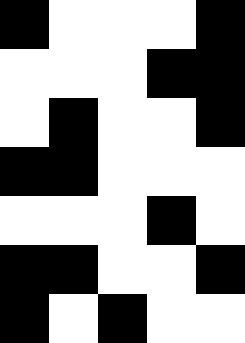[["black", "white", "white", "white", "black"], ["white", "white", "white", "black", "black"], ["white", "black", "white", "white", "black"], ["black", "black", "white", "white", "white"], ["white", "white", "white", "black", "white"], ["black", "black", "white", "white", "black"], ["black", "white", "black", "white", "white"]]